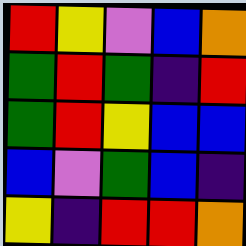[["red", "yellow", "violet", "blue", "orange"], ["green", "red", "green", "indigo", "red"], ["green", "red", "yellow", "blue", "blue"], ["blue", "violet", "green", "blue", "indigo"], ["yellow", "indigo", "red", "red", "orange"]]